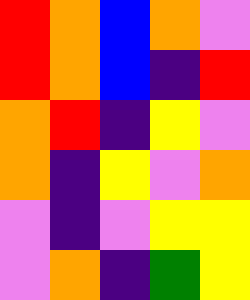[["red", "orange", "blue", "orange", "violet"], ["red", "orange", "blue", "indigo", "red"], ["orange", "red", "indigo", "yellow", "violet"], ["orange", "indigo", "yellow", "violet", "orange"], ["violet", "indigo", "violet", "yellow", "yellow"], ["violet", "orange", "indigo", "green", "yellow"]]